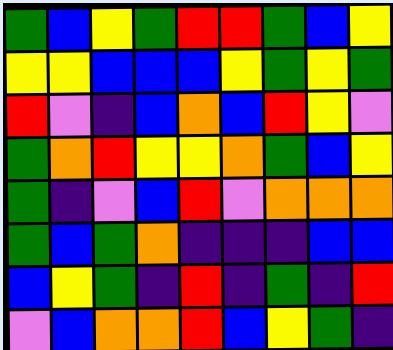[["green", "blue", "yellow", "green", "red", "red", "green", "blue", "yellow"], ["yellow", "yellow", "blue", "blue", "blue", "yellow", "green", "yellow", "green"], ["red", "violet", "indigo", "blue", "orange", "blue", "red", "yellow", "violet"], ["green", "orange", "red", "yellow", "yellow", "orange", "green", "blue", "yellow"], ["green", "indigo", "violet", "blue", "red", "violet", "orange", "orange", "orange"], ["green", "blue", "green", "orange", "indigo", "indigo", "indigo", "blue", "blue"], ["blue", "yellow", "green", "indigo", "red", "indigo", "green", "indigo", "red"], ["violet", "blue", "orange", "orange", "red", "blue", "yellow", "green", "indigo"]]